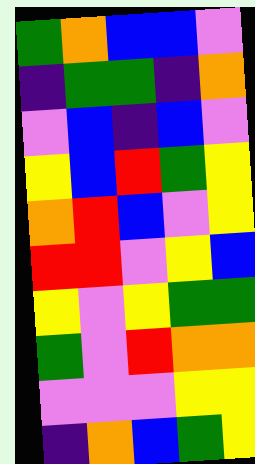[["green", "orange", "blue", "blue", "violet"], ["indigo", "green", "green", "indigo", "orange"], ["violet", "blue", "indigo", "blue", "violet"], ["yellow", "blue", "red", "green", "yellow"], ["orange", "red", "blue", "violet", "yellow"], ["red", "red", "violet", "yellow", "blue"], ["yellow", "violet", "yellow", "green", "green"], ["green", "violet", "red", "orange", "orange"], ["violet", "violet", "violet", "yellow", "yellow"], ["indigo", "orange", "blue", "green", "yellow"]]